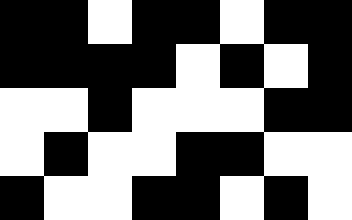[["black", "black", "white", "black", "black", "white", "black", "black"], ["black", "black", "black", "black", "white", "black", "white", "black"], ["white", "white", "black", "white", "white", "white", "black", "black"], ["white", "black", "white", "white", "black", "black", "white", "white"], ["black", "white", "white", "black", "black", "white", "black", "white"]]